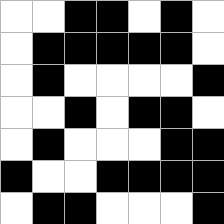[["white", "white", "black", "black", "white", "black", "white"], ["white", "black", "black", "black", "black", "black", "white"], ["white", "black", "white", "white", "white", "white", "black"], ["white", "white", "black", "white", "black", "black", "white"], ["white", "black", "white", "white", "white", "black", "black"], ["black", "white", "white", "black", "black", "black", "black"], ["white", "black", "black", "white", "white", "white", "black"]]